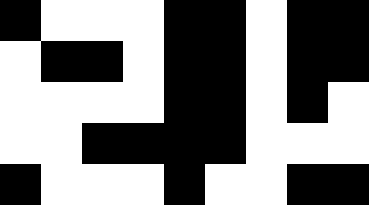[["black", "white", "white", "white", "black", "black", "white", "black", "black"], ["white", "black", "black", "white", "black", "black", "white", "black", "black"], ["white", "white", "white", "white", "black", "black", "white", "black", "white"], ["white", "white", "black", "black", "black", "black", "white", "white", "white"], ["black", "white", "white", "white", "black", "white", "white", "black", "black"]]